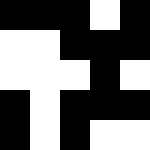[["black", "black", "black", "white", "black"], ["white", "white", "black", "black", "black"], ["white", "white", "white", "black", "white"], ["black", "white", "black", "black", "black"], ["black", "white", "black", "white", "white"]]